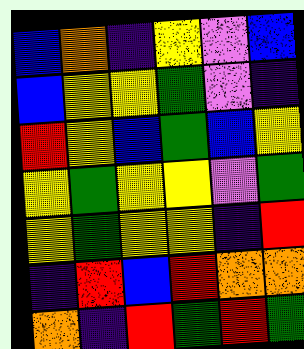[["blue", "orange", "indigo", "yellow", "violet", "blue"], ["blue", "yellow", "yellow", "green", "violet", "indigo"], ["red", "yellow", "blue", "green", "blue", "yellow"], ["yellow", "green", "yellow", "yellow", "violet", "green"], ["yellow", "green", "yellow", "yellow", "indigo", "red"], ["indigo", "red", "blue", "red", "orange", "orange"], ["orange", "indigo", "red", "green", "red", "green"]]